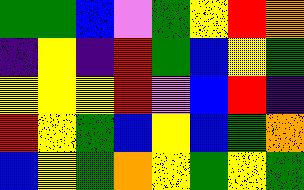[["green", "green", "blue", "violet", "green", "yellow", "red", "orange"], ["indigo", "yellow", "indigo", "red", "green", "blue", "yellow", "green"], ["yellow", "yellow", "yellow", "red", "violet", "blue", "red", "indigo"], ["red", "yellow", "green", "blue", "yellow", "blue", "green", "orange"], ["blue", "yellow", "green", "orange", "yellow", "green", "yellow", "green"]]